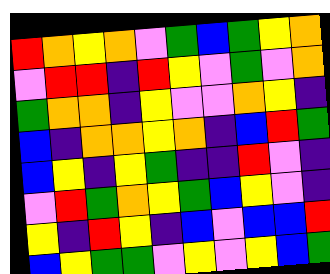[["red", "orange", "yellow", "orange", "violet", "green", "blue", "green", "yellow", "orange"], ["violet", "red", "red", "indigo", "red", "yellow", "violet", "green", "violet", "orange"], ["green", "orange", "orange", "indigo", "yellow", "violet", "violet", "orange", "yellow", "indigo"], ["blue", "indigo", "orange", "orange", "yellow", "orange", "indigo", "blue", "red", "green"], ["blue", "yellow", "indigo", "yellow", "green", "indigo", "indigo", "red", "violet", "indigo"], ["violet", "red", "green", "orange", "yellow", "green", "blue", "yellow", "violet", "indigo"], ["yellow", "indigo", "red", "yellow", "indigo", "blue", "violet", "blue", "blue", "red"], ["blue", "yellow", "green", "green", "violet", "yellow", "violet", "yellow", "blue", "green"]]